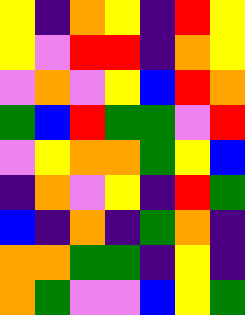[["yellow", "indigo", "orange", "yellow", "indigo", "red", "yellow"], ["yellow", "violet", "red", "red", "indigo", "orange", "yellow"], ["violet", "orange", "violet", "yellow", "blue", "red", "orange"], ["green", "blue", "red", "green", "green", "violet", "red"], ["violet", "yellow", "orange", "orange", "green", "yellow", "blue"], ["indigo", "orange", "violet", "yellow", "indigo", "red", "green"], ["blue", "indigo", "orange", "indigo", "green", "orange", "indigo"], ["orange", "orange", "green", "green", "indigo", "yellow", "indigo"], ["orange", "green", "violet", "violet", "blue", "yellow", "green"]]